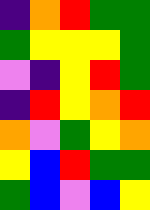[["indigo", "orange", "red", "green", "green"], ["green", "yellow", "yellow", "yellow", "green"], ["violet", "indigo", "yellow", "red", "green"], ["indigo", "red", "yellow", "orange", "red"], ["orange", "violet", "green", "yellow", "orange"], ["yellow", "blue", "red", "green", "green"], ["green", "blue", "violet", "blue", "yellow"]]